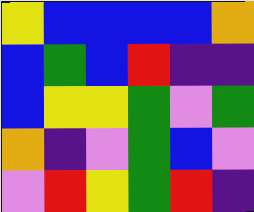[["yellow", "blue", "blue", "blue", "blue", "orange"], ["blue", "green", "blue", "red", "indigo", "indigo"], ["blue", "yellow", "yellow", "green", "violet", "green"], ["orange", "indigo", "violet", "green", "blue", "violet"], ["violet", "red", "yellow", "green", "red", "indigo"]]